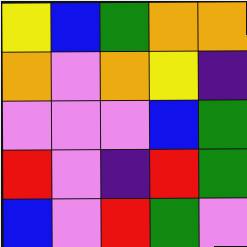[["yellow", "blue", "green", "orange", "orange"], ["orange", "violet", "orange", "yellow", "indigo"], ["violet", "violet", "violet", "blue", "green"], ["red", "violet", "indigo", "red", "green"], ["blue", "violet", "red", "green", "violet"]]